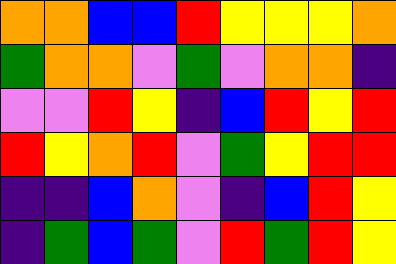[["orange", "orange", "blue", "blue", "red", "yellow", "yellow", "yellow", "orange"], ["green", "orange", "orange", "violet", "green", "violet", "orange", "orange", "indigo"], ["violet", "violet", "red", "yellow", "indigo", "blue", "red", "yellow", "red"], ["red", "yellow", "orange", "red", "violet", "green", "yellow", "red", "red"], ["indigo", "indigo", "blue", "orange", "violet", "indigo", "blue", "red", "yellow"], ["indigo", "green", "blue", "green", "violet", "red", "green", "red", "yellow"]]